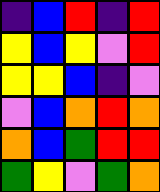[["indigo", "blue", "red", "indigo", "red"], ["yellow", "blue", "yellow", "violet", "red"], ["yellow", "yellow", "blue", "indigo", "violet"], ["violet", "blue", "orange", "red", "orange"], ["orange", "blue", "green", "red", "red"], ["green", "yellow", "violet", "green", "orange"]]